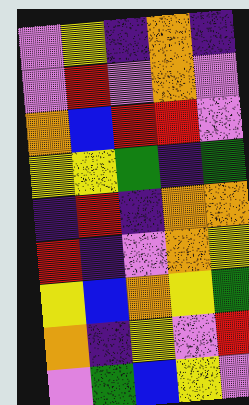[["violet", "yellow", "indigo", "orange", "indigo"], ["violet", "red", "violet", "orange", "violet"], ["orange", "blue", "red", "red", "violet"], ["yellow", "yellow", "green", "indigo", "green"], ["indigo", "red", "indigo", "orange", "orange"], ["red", "indigo", "violet", "orange", "yellow"], ["yellow", "blue", "orange", "yellow", "green"], ["orange", "indigo", "yellow", "violet", "red"], ["violet", "green", "blue", "yellow", "violet"]]